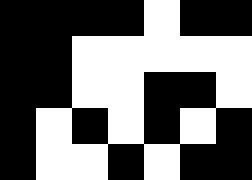[["black", "black", "black", "black", "white", "black", "black"], ["black", "black", "white", "white", "white", "white", "white"], ["black", "black", "white", "white", "black", "black", "white"], ["black", "white", "black", "white", "black", "white", "black"], ["black", "white", "white", "black", "white", "black", "black"]]